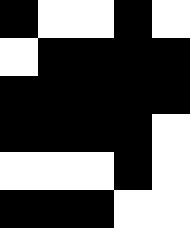[["black", "white", "white", "black", "white"], ["white", "black", "black", "black", "black"], ["black", "black", "black", "black", "black"], ["black", "black", "black", "black", "white"], ["white", "white", "white", "black", "white"], ["black", "black", "black", "white", "white"]]